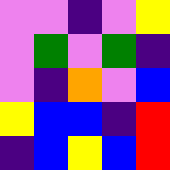[["violet", "violet", "indigo", "violet", "yellow"], ["violet", "green", "violet", "green", "indigo"], ["violet", "indigo", "orange", "violet", "blue"], ["yellow", "blue", "blue", "indigo", "red"], ["indigo", "blue", "yellow", "blue", "red"]]